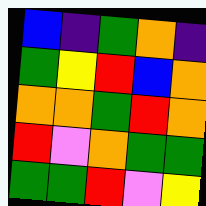[["blue", "indigo", "green", "orange", "indigo"], ["green", "yellow", "red", "blue", "orange"], ["orange", "orange", "green", "red", "orange"], ["red", "violet", "orange", "green", "green"], ["green", "green", "red", "violet", "yellow"]]